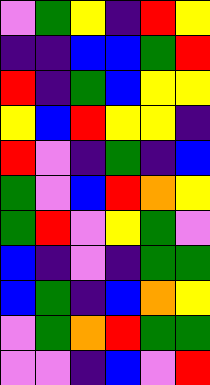[["violet", "green", "yellow", "indigo", "red", "yellow"], ["indigo", "indigo", "blue", "blue", "green", "red"], ["red", "indigo", "green", "blue", "yellow", "yellow"], ["yellow", "blue", "red", "yellow", "yellow", "indigo"], ["red", "violet", "indigo", "green", "indigo", "blue"], ["green", "violet", "blue", "red", "orange", "yellow"], ["green", "red", "violet", "yellow", "green", "violet"], ["blue", "indigo", "violet", "indigo", "green", "green"], ["blue", "green", "indigo", "blue", "orange", "yellow"], ["violet", "green", "orange", "red", "green", "green"], ["violet", "violet", "indigo", "blue", "violet", "red"]]